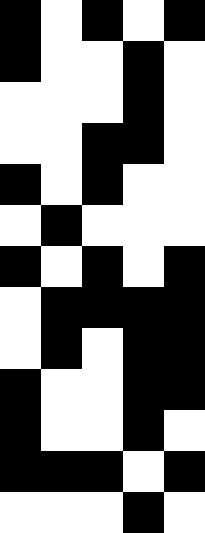[["black", "white", "black", "white", "black"], ["black", "white", "white", "black", "white"], ["white", "white", "white", "black", "white"], ["white", "white", "black", "black", "white"], ["black", "white", "black", "white", "white"], ["white", "black", "white", "white", "white"], ["black", "white", "black", "white", "black"], ["white", "black", "black", "black", "black"], ["white", "black", "white", "black", "black"], ["black", "white", "white", "black", "black"], ["black", "white", "white", "black", "white"], ["black", "black", "black", "white", "black"], ["white", "white", "white", "black", "white"]]